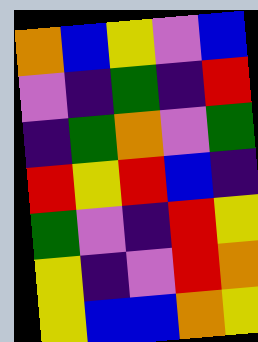[["orange", "blue", "yellow", "violet", "blue"], ["violet", "indigo", "green", "indigo", "red"], ["indigo", "green", "orange", "violet", "green"], ["red", "yellow", "red", "blue", "indigo"], ["green", "violet", "indigo", "red", "yellow"], ["yellow", "indigo", "violet", "red", "orange"], ["yellow", "blue", "blue", "orange", "yellow"]]